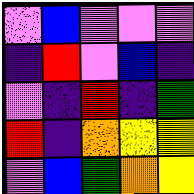[["violet", "blue", "violet", "violet", "violet"], ["indigo", "red", "violet", "blue", "indigo"], ["violet", "indigo", "red", "indigo", "green"], ["red", "indigo", "orange", "yellow", "yellow"], ["violet", "blue", "green", "orange", "yellow"]]